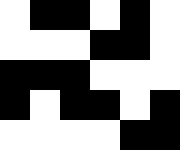[["white", "black", "black", "white", "black", "white"], ["white", "white", "white", "black", "black", "white"], ["black", "black", "black", "white", "white", "white"], ["black", "white", "black", "black", "white", "black"], ["white", "white", "white", "white", "black", "black"]]